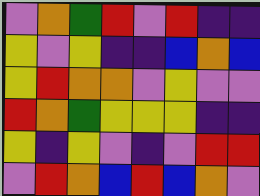[["violet", "orange", "green", "red", "violet", "red", "indigo", "indigo"], ["yellow", "violet", "yellow", "indigo", "indigo", "blue", "orange", "blue"], ["yellow", "red", "orange", "orange", "violet", "yellow", "violet", "violet"], ["red", "orange", "green", "yellow", "yellow", "yellow", "indigo", "indigo"], ["yellow", "indigo", "yellow", "violet", "indigo", "violet", "red", "red"], ["violet", "red", "orange", "blue", "red", "blue", "orange", "violet"]]